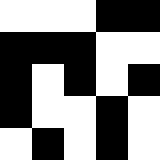[["white", "white", "white", "black", "black"], ["black", "black", "black", "white", "white"], ["black", "white", "black", "white", "black"], ["black", "white", "white", "black", "white"], ["white", "black", "white", "black", "white"]]